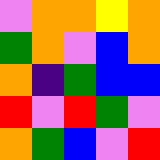[["violet", "orange", "orange", "yellow", "orange"], ["green", "orange", "violet", "blue", "orange"], ["orange", "indigo", "green", "blue", "blue"], ["red", "violet", "red", "green", "violet"], ["orange", "green", "blue", "violet", "red"]]